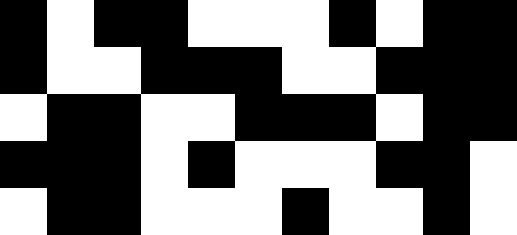[["black", "white", "black", "black", "white", "white", "white", "black", "white", "black", "black"], ["black", "white", "white", "black", "black", "black", "white", "white", "black", "black", "black"], ["white", "black", "black", "white", "white", "black", "black", "black", "white", "black", "black"], ["black", "black", "black", "white", "black", "white", "white", "white", "black", "black", "white"], ["white", "black", "black", "white", "white", "white", "black", "white", "white", "black", "white"]]